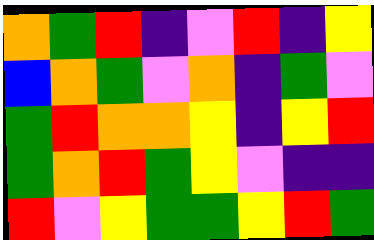[["orange", "green", "red", "indigo", "violet", "red", "indigo", "yellow"], ["blue", "orange", "green", "violet", "orange", "indigo", "green", "violet"], ["green", "red", "orange", "orange", "yellow", "indigo", "yellow", "red"], ["green", "orange", "red", "green", "yellow", "violet", "indigo", "indigo"], ["red", "violet", "yellow", "green", "green", "yellow", "red", "green"]]